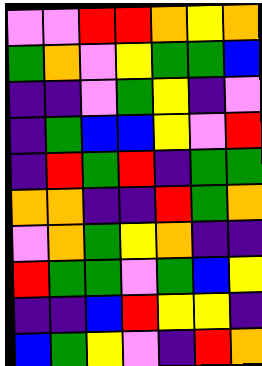[["violet", "violet", "red", "red", "orange", "yellow", "orange"], ["green", "orange", "violet", "yellow", "green", "green", "blue"], ["indigo", "indigo", "violet", "green", "yellow", "indigo", "violet"], ["indigo", "green", "blue", "blue", "yellow", "violet", "red"], ["indigo", "red", "green", "red", "indigo", "green", "green"], ["orange", "orange", "indigo", "indigo", "red", "green", "orange"], ["violet", "orange", "green", "yellow", "orange", "indigo", "indigo"], ["red", "green", "green", "violet", "green", "blue", "yellow"], ["indigo", "indigo", "blue", "red", "yellow", "yellow", "indigo"], ["blue", "green", "yellow", "violet", "indigo", "red", "orange"]]